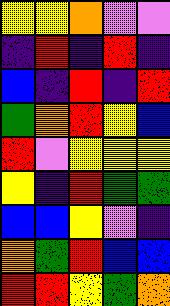[["yellow", "yellow", "orange", "violet", "violet"], ["indigo", "red", "indigo", "red", "indigo"], ["blue", "indigo", "red", "indigo", "red"], ["green", "orange", "red", "yellow", "blue"], ["red", "violet", "yellow", "yellow", "yellow"], ["yellow", "indigo", "red", "green", "green"], ["blue", "blue", "yellow", "violet", "indigo"], ["orange", "green", "red", "blue", "blue"], ["red", "red", "yellow", "green", "orange"]]